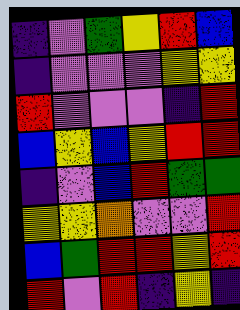[["indigo", "violet", "green", "yellow", "red", "blue"], ["indigo", "violet", "violet", "violet", "yellow", "yellow"], ["red", "violet", "violet", "violet", "indigo", "red"], ["blue", "yellow", "blue", "yellow", "red", "red"], ["indigo", "violet", "blue", "red", "green", "green"], ["yellow", "yellow", "orange", "violet", "violet", "red"], ["blue", "green", "red", "red", "yellow", "red"], ["red", "violet", "red", "indigo", "yellow", "indigo"]]